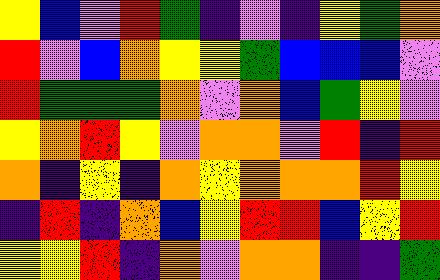[["yellow", "blue", "violet", "red", "green", "indigo", "violet", "indigo", "yellow", "green", "orange"], ["red", "violet", "blue", "orange", "yellow", "yellow", "green", "blue", "blue", "blue", "violet"], ["red", "green", "green", "green", "orange", "violet", "orange", "blue", "green", "yellow", "violet"], ["yellow", "orange", "red", "yellow", "violet", "orange", "orange", "violet", "red", "indigo", "red"], ["orange", "indigo", "yellow", "indigo", "orange", "yellow", "orange", "orange", "orange", "red", "yellow"], ["indigo", "red", "indigo", "orange", "blue", "yellow", "red", "red", "blue", "yellow", "red"], ["yellow", "yellow", "red", "indigo", "orange", "violet", "orange", "orange", "indigo", "indigo", "green"]]